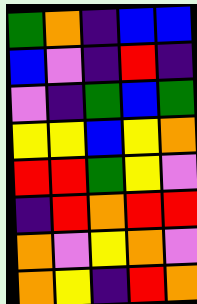[["green", "orange", "indigo", "blue", "blue"], ["blue", "violet", "indigo", "red", "indigo"], ["violet", "indigo", "green", "blue", "green"], ["yellow", "yellow", "blue", "yellow", "orange"], ["red", "red", "green", "yellow", "violet"], ["indigo", "red", "orange", "red", "red"], ["orange", "violet", "yellow", "orange", "violet"], ["orange", "yellow", "indigo", "red", "orange"]]